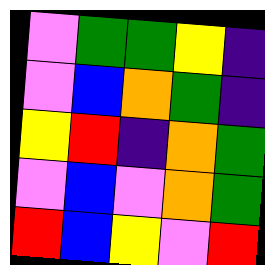[["violet", "green", "green", "yellow", "indigo"], ["violet", "blue", "orange", "green", "indigo"], ["yellow", "red", "indigo", "orange", "green"], ["violet", "blue", "violet", "orange", "green"], ["red", "blue", "yellow", "violet", "red"]]